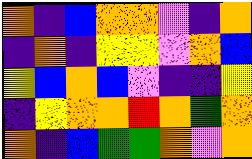[["orange", "indigo", "blue", "orange", "orange", "violet", "indigo", "orange"], ["indigo", "orange", "indigo", "yellow", "yellow", "violet", "orange", "blue"], ["yellow", "blue", "orange", "blue", "violet", "indigo", "indigo", "yellow"], ["indigo", "yellow", "orange", "orange", "red", "orange", "green", "orange"], ["orange", "indigo", "blue", "green", "green", "orange", "violet", "orange"]]